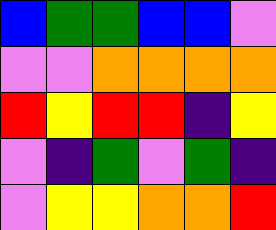[["blue", "green", "green", "blue", "blue", "violet"], ["violet", "violet", "orange", "orange", "orange", "orange"], ["red", "yellow", "red", "red", "indigo", "yellow"], ["violet", "indigo", "green", "violet", "green", "indigo"], ["violet", "yellow", "yellow", "orange", "orange", "red"]]